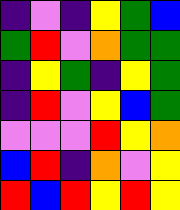[["indigo", "violet", "indigo", "yellow", "green", "blue"], ["green", "red", "violet", "orange", "green", "green"], ["indigo", "yellow", "green", "indigo", "yellow", "green"], ["indigo", "red", "violet", "yellow", "blue", "green"], ["violet", "violet", "violet", "red", "yellow", "orange"], ["blue", "red", "indigo", "orange", "violet", "yellow"], ["red", "blue", "red", "yellow", "red", "yellow"]]